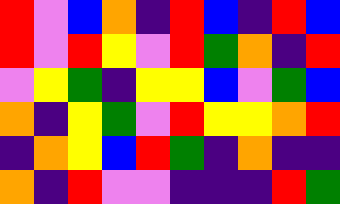[["red", "violet", "blue", "orange", "indigo", "red", "blue", "indigo", "red", "blue"], ["red", "violet", "red", "yellow", "violet", "red", "green", "orange", "indigo", "red"], ["violet", "yellow", "green", "indigo", "yellow", "yellow", "blue", "violet", "green", "blue"], ["orange", "indigo", "yellow", "green", "violet", "red", "yellow", "yellow", "orange", "red"], ["indigo", "orange", "yellow", "blue", "red", "green", "indigo", "orange", "indigo", "indigo"], ["orange", "indigo", "red", "violet", "violet", "indigo", "indigo", "indigo", "red", "green"]]